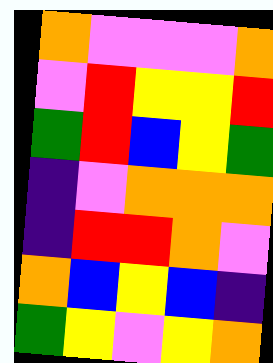[["orange", "violet", "violet", "violet", "orange"], ["violet", "red", "yellow", "yellow", "red"], ["green", "red", "blue", "yellow", "green"], ["indigo", "violet", "orange", "orange", "orange"], ["indigo", "red", "red", "orange", "violet"], ["orange", "blue", "yellow", "blue", "indigo"], ["green", "yellow", "violet", "yellow", "orange"]]